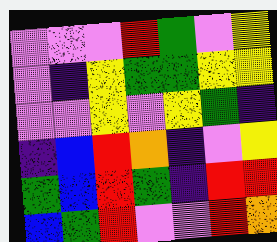[["violet", "violet", "violet", "red", "green", "violet", "yellow"], ["violet", "indigo", "yellow", "green", "green", "yellow", "yellow"], ["violet", "violet", "yellow", "violet", "yellow", "green", "indigo"], ["indigo", "blue", "red", "orange", "indigo", "violet", "yellow"], ["green", "blue", "red", "green", "indigo", "red", "red"], ["blue", "green", "red", "violet", "violet", "red", "orange"]]